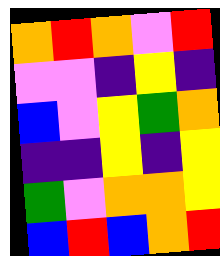[["orange", "red", "orange", "violet", "red"], ["violet", "violet", "indigo", "yellow", "indigo"], ["blue", "violet", "yellow", "green", "orange"], ["indigo", "indigo", "yellow", "indigo", "yellow"], ["green", "violet", "orange", "orange", "yellow"], ["blue", "red", "blue", "orange", "red"]]